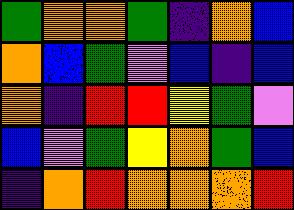[["green", "orange", "orange", "green", "indigo", "orange", "blue"], ["orange", "blue", "green", "violet", "blue", "indigo", "blue"], ["orange", "indigo", "red", "red", "yellow", "green", "violet"], ["blue", "violet", "green", "yellow", "orange", "green", "blue"], ["indigo", "orange", "red", "orange", "orange", "orange", "red"]]